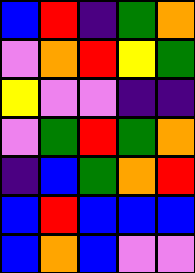[["blue", "red", "indigo", "green", "orange"], ["violet", "orange", "red", "yellow", "green"], ["yellow", "violet", "violet", "indigo", "indigo"], ["violet", "green", "red", "green", "orange"], ["indigo", "blue", "green", "orange", "red"], ["blue", "red", "blue", "blue", "blue"], ["blue", "orange", "blue", "violet", "violet"]]